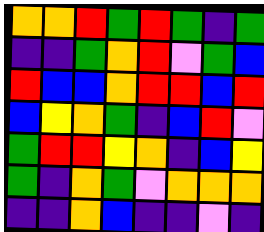[["orange", "orange", "red", "green", "red", "green", "indigo", "green"], ["indigo", "indigo", "green", "orange", "red", "violet", "green", "blue"], ["red", "blue", "blue", "orange", "red", "red", "blue", "red"], ["blue", "yellow", "orange", "green", "indigo", "blue", "red", "violet"], ["green", "red", "red", "yellow", "orange", "indigo", "blue", "yellow"], ["green", "indigo", "orange", "green", "violet", "orange", "orange", "orange"], ["indigo", "indigo", "orange", "blue", "indigo", "indigo", "violet", "indigo"]]